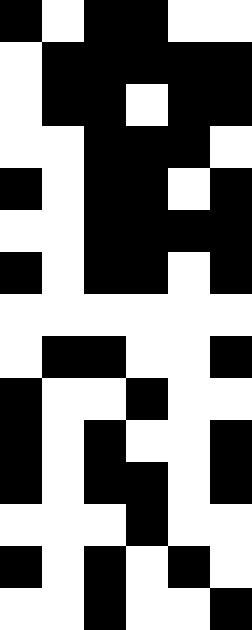[["black", "white", "black", "black", "white", "white"], ["white", "black", "black", "black", "black", "black"], ["white", "black", "black", "white", "black", "black"], ["white", "white", "black", "black", "black", "white"], ["black", "white", "black", "black", "white", "black"], ["white", "white", "black", "black", "black", "black"], ["black", "white", "black", "black", "white", "black"], ["white", "white", "white", "white", "white", "white"], ["white", "black", "black", "white", "white", "black"], ["black", "white", "white", "black", "white", "white"], ["black", "white", "black", "white", "white", "black"], ["black", "white", "black", "black", "white", "black"], ["white", "white", "white", "black", "white", "white"], ["black", "white", "black", "white", "black", "white"], ["white", "white", "black", "white", "white", "black"]]